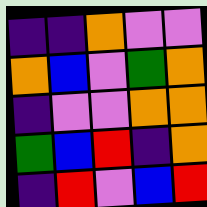[["indigo", "indigo", "orange", "violet", "violet"], ["orange", "blue", "violet", "green", "orange"], ["indigo", "violet", "violet", "orange", "orange"], ["green", "blue", "red", "indigo", "orange"], ["indigo", "red", "violet", "blue", "red"]]